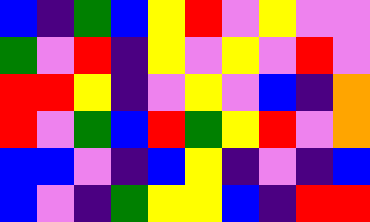[["blue", "indigo", "green", "blue", "yellow", "red", "violet", "yellow", "violet", "violet"], ["green", "violet", "red", "indigo", "yellow", "violet", "yellow", "violet", "red", "violet"], ["red", "red", "yellow", "indigo", "violet", "yellow", "violet", "blue", "indigo", "orange"], ["red", "violet", "green", "blue", "red", "green", "yellow", "red", "violet", "orange"], ["blue", "blue", "violet", "indigo", "blue", "yellow", "indigo", "violet", "indigo", "blue"], ["blue", "violet", "indigo", "green", "yellow", "yellow", "blue", "indigo", "red", "red"]]